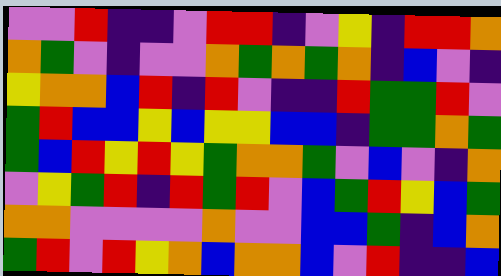[["violet", "violet", "red", "indigo", "indigo", "violet", "red", "red", "indigo", "violet", "yellow", "indigo", "red", "red", "orange"], ["orange", "green", "violet", "indigo", "violet", "violet", "orange", "green", "orange", "green", "orange", "indigo", "blue", "violet", "indigo"], ["yellow", "orange", "orange", "blue", "red", "indigo", "red", "violet", "indigo", "indigo", "red", "green", "green", "red", "violet"], ["green", "red", "blue", "blue", "yellow", "blue", "yellow", "yellow", "blue", "blue", "indigo", "green", "green", "orange", "green"], ["green", "blue", "red", "yellow", "red", "yellow", "green", "orange", "orange", "green", "violet", "blue", "violet", "indigo", "orange"], ["violet", "yellow", "green", "red", "indigo", "red", "green", "red", "violet", "blue", "green", "red", "yellow", "blue", "green"], ["orange", "orange", "violet", "violet", "violet", "violet", "orange", "violet", "violet", "blue", "blue", "green", "indigo", "blue", "orange"], ["green", "red", "violet", "red", "yellow", "orange", "blue", "orange", "orange", "blue", "violet", "red", "indigo", "indigo", "blue"]]